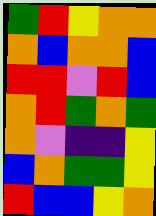[["green", "red", "yellow", "orange", "orange"], ["orange", "blue", "orange", "orange", "blue"], ["red", "red", "violet", "red", "blue"], ["orange", "red", "green", "orange", "green"], ["orange", "violet", "indigo", "indigo", "yellow"], ["blue", "orange", "green", "green", "yellow"], ["red", "blue", "blue", "yellow", "orange"]]